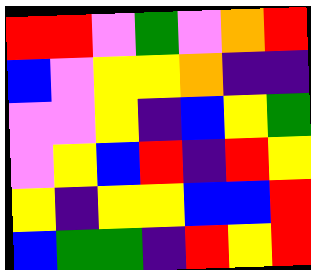[["red", "red", "violet", "green", "violet", "orange", "red"], ["blue", "violet", "yellow", "yellow", "orange", "indigo", "indigo"], ["violet", "violet", "yellow", "indigo", "blue", "yellow", "green"], ["violet", "yellow", "blue", "red", "indigo", "red", "yellow"], ["yellow", "indigo", "yellow", "yellow", "blue", "blue", "red"], ["blue", "green", "green", "indigo", "red", "yellow", "red"]]